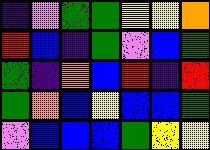[["indigo", "violet", "green", "green", "yellow", "yellow", "orange"], ["red", "blue", "indigo", "green", "violet", "blue", "green"], ["green", "indigo", "orange", "blue", "red", "indigo", "red"], ["green", "orange", "blue", "yellow", "blue", "blue", "green"], ["violet", "blue", "blue", "blue", "green", "yellow", "yellow"]]